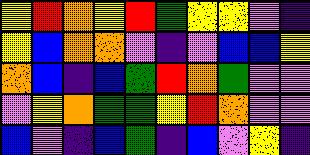[["yellow", "red", "orange", "yellow", "red", "green", "yellow", "yellow", "violet", "indigo"], ["yellow", "blue", "orange", "orange", "violet", "indigo", "violet", "blue", "blue", "yellow"], ["orange", "blue", "indigo", "blue", "green", "red", "orange", "green", "violet", "violet"], ["violet", "yellow", "orange", "green", "green", "yellow", "red", "orange", "violet", "violet"], ["blue", "violet", "indigo", "blue", "green", "indigo", "blue", "violet", "yellow", "indigo"]]